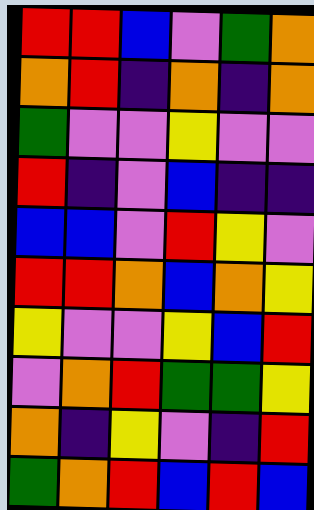[["red", "red", "blue", "violet", "green", "orange"], ["orange", "red", "indigo", "orange", "indigo", "orange"], ["green", "violet", "violet", "yellow", "violet", "violet"], ["red", "indigo", "violet", "blue", "indigo", "indigo"], ["blue", "blue", "violet", "red", "yellow", "violet"], ["red", "red", "orange", "blue", "orange", "yellow"], ["yellow", "violet", "violet", "yellow", "blue", "red"], ["violet", "orange", "red", "green", "green", "yellow"], ["orange", "indigo", "yellow", "violet", "indigo", "red"], ["green", "orange", "red", "blue", "red", "blue"]]